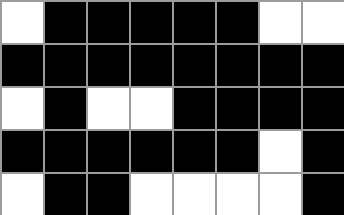[["white", "black", "black", "black", "black", "black", "white", "white"], ["black", "black", "black", "black", "black", "black", "black", "black"], ["white", "black", "white", "white", "black", "black", "black", "black"], ["black", "black", "black", "black", "black", "black", "white", "black"], ["white", "black", "black", "white", "white", "white", "white", "black"]]